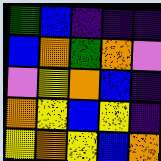[["green", "blue", "indigo", "indigo", "indigo"], ["blue", "orange", "green", "orange", "violet"], ["violet", "yellow", "orange", "blue", "indigo"], ["orange", "yellow", "blue", "yellow", "indigo"], ["yellow", "orange", "yellow", "blue", "orange"]]